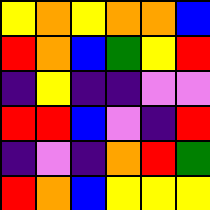[["yellow", "orange", "yellow", "orange", "orange", "blue"], ["red", "orange", "blue", "green", "yellow", "red"], ["indigo", "yellow", "indigo", "indigo", "violet", "violet"], ["red", "red", "blue", "violet", "indigo", "red"], ["indigo", "violet", "indigo", "orange", "red", "green"], ["red", "orange", "blue", "yellow", "yellow", "yellow"]]